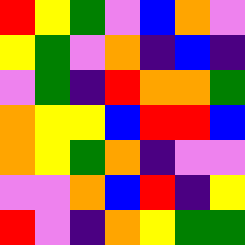[["red", "yellow", "green", "violet", "blue", "orange", "violet"], ["yellow", "green", "violet", "orange", "indigo", "blue", "indigo"], ["violet", "green", "indigo", "red", "orange", "orange", "green"], ["orange", "yellow", "yellow", "blue", "red", "red", "blue"], ["orange", "yellow", "green", "orange", "indigo", "violet", "violet"], ["violet", "violet", "orange", "blue", "red", "indigo", "yellow"], ["red", "violet", "indigo", "orange", "yellow", "green", "green"]]